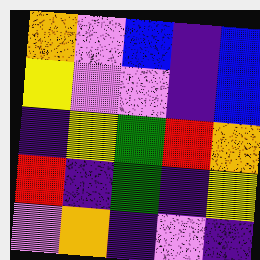[["orange", "violet", "blue", "indigo", "blue"], ["yellow", "violet", "violet", "indigo", "blue"], ["indigo", "yellow", "green", "red", "orange"], ["red", "indigo", "green", "indigo", "yellow"], ["violet", "orange", "indigo", "violet", "indigo"]]